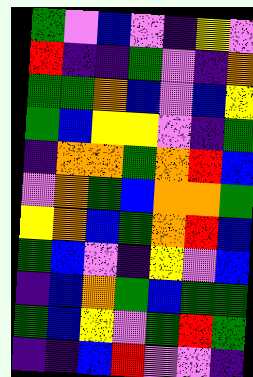[["green", "violet", "blue", "violet", "indigo", "yellow", "violet"], ["red", "indigo", "indigo", "green", "violet", "indigo", "orange"], ["green", "green", "orange", "blue", "violet", "blue", "yellow"], ["green", "blue", "yellow", "yellow", "violet", "indigo", "green"], ["indigo", "orange", "orange", "green", "orange", "red", "blue"], ["violet", "orange", "green", "blue", "orange", "orange", "green"], ["yellow", "orange", "blue", "green", "orange", "red", "blue"], ["green", "blue", "violet", "indigo", "yellow", "violet", "blue"], ["indigo", "blue", "orange", "green", "blue", "green", "green"], ["green", "blue", "yellow", "violet", "green", "red", "green"], ["indigo", "indigo", "blue", "red", "violet", "violet", "indigo"]]